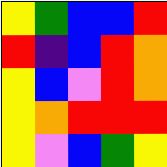[["yellow", "green", "blue", "blue", "red"], ["red", "indigo", "blue", "red", "orange"], ["yellow", "blue", "violet", "red", "orange"], ["yellow", "orange", "red", "red", "red"], ["yellow", "violet", "blue", "green", "yellow"]]